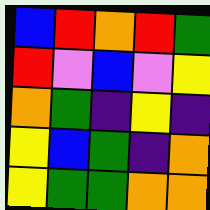[["blue", "red", "orange", "red", "green"], ["red", "violet", "blue", "violet", "yellow"], ["orange", "green", "indigo", "yellow", "indigo"], ["yellow", "blue", "green", "indigo", "orange"], ["yellow", "green", "green", "orange", "orange"]]